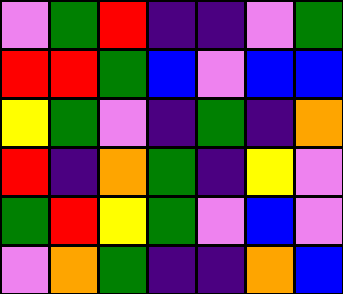[["violet", "green", "red", "indigo", "indigo", "violet", "green"], ["red", "red", "green", "blue", "violet", "blue", "blue"], ["yellow", "green", "violet", "indigo", "green", "indigo", "orange"], ["red", "indigo", "orange", "green", "indigo", "yellow", "violet"], ["green", "red", "yellow", "green", "violet", "blue", "violet"], ["violet", "orange", "green", "indigo", "indigo", "orange", "blue"]]